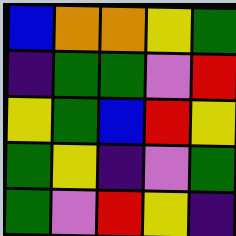[["blue", "orange", "orange", "yellow", "green"], ["indigo", "green", "green", "violet", "red"], ["yellow", "green", "blue", "red", "yellow"], ["green", "yellow", "indigo", "violet", "green"], ["green", "violet", "red", "yellow", "indigo"]]